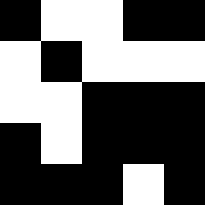[["black", "white", "white", "black", "black"], ["white", "black", "white", "white", "white"], ["white", "white", "black", "black", "black"], ["black", "white", "black", "black", "black"], ["black", "black", "black", "white", "black"]]